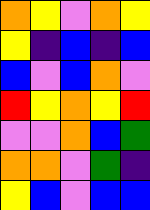[["orange", "yellow", "violet", "orange", "yellow"], ["yellow", "indigo", "blue", "indigo", "blue"], ["blue", "violet", "blue", "orange", "violet"], ["red", "yellow", "orange", "yellow", "red"], ["violet", "violet", "orange", "blue", "green"], ["orange", "orange", "violet", "green", "indigo"], ["yellow", "blue", "violet", "blue", "blue"]]